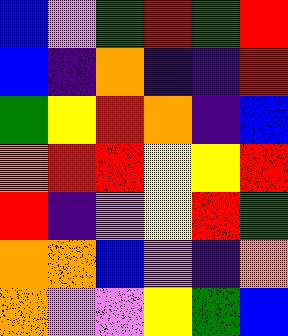[["blue", "violet", "green", "red", "green", "red"], ["blue", "indigo", "orange", "indigo", "indigo", "red"], ["green", "yellow", "red", "orange", "indigo", "blue"], ["orange", "red", "red", "yellow", "yellow", "red"], ["red", "indigo", "violet", "yellow", "red", "green"], ["orange", "orange", "blue", "violet", "indigo", "orange"], ["orange", "violet", "violet", "yellow", "green", "blue"]]